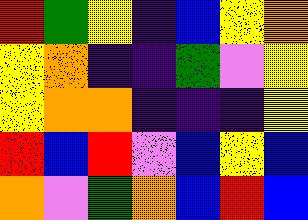[["red", "green", "yellow", "indigo", "blue", "yellow", "orange"], ["yellow", "orange", "indigo", "indigo", "green", "violet", "yellow"], ["yellow", "orange", "orange", "indigo", "indigo", "indigo", "yellow"], ["red", "blue", "red", "violet", "blue", "yellow", "blue"], ["orange", "violet", "green", "orange", "blue", "red", "blue"]]